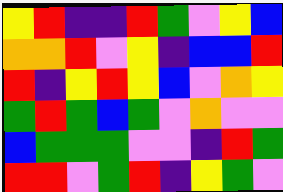[["yellow", "red", "indigo", "indigo", "red", "green", "violet", "yellow", "blue"], ["orange", "orange", "red", "violet", "yellow", "indigo", "blue", "blue", "red"], ["red", "indigo", "yellow", "red", "yellow", "blue", "violet", "orange", "yellow"], ["green", "red", "green", "blue", "green", "violet", "orange", "violet", "violet"], ["blue", "green", "green", "green", "violet", "violet", "indigo", "red", "green"], ["red", "red", "violet", "green", "red", "indigo", "yellow", "green", "violet"]]